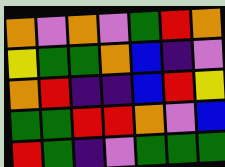[["orange", "violet", "orange", "violet", "green", "red", "orange"], ["yellow", "green", "green", "orange", "blue", "indigo", "violet"], ["orange", "red", "indigo", "indigo", "blue", "red", "yellow"], ["green", "green", "red", "red", "orange", "violet", "blue"], ["red", "green", "indigo", "violet", "green", "green", "green"]]